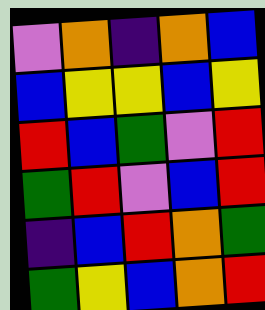[["violet", "orange", "indigo", "orange", "blue"], ["blue", "yellow", "yellow", "blue", "yellow"], ["red", "blue", "green", "violet", "red"], ["green", "red", "violet", "blue", "red"], ["indigo", "blue", "red", "orange", "green"], ["green", "yellow", "blue", "orange", "red"]]